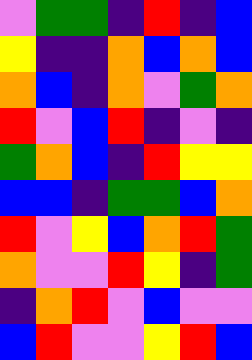[["violet", "green", "green", "indigo", "red", "indigo", "blue"], ["yellow", "indigo", "indigo", "orange", "blue", "orange", "blue"], ["orange", "blue", "indigo", "orange", "violet", "green", "orange"], ["red", "violet", "blue", "red", "indigo", "violet", "indigo"], ["green", "orange", "blue", "indigo", "red", "yellow", "yellow"], ["blue", "blue", "indigo", "green", "green", "blue", "orange"], ["red", "violet", "yellow", "blue", "orange", "red", "green"], ["orange", "violet", "violet", "red", "yellow", "indigo", "green"], ["indigo", "orange", "red", "violet", "blue", "violet", "violet"], ["blue", "red", "violet", "violet", "yellow", "red", "blue"]]